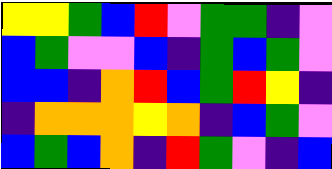[["yellow", "yellow", "green", "blue", "red", "violet", "green", "green", "indigo", "violet"], ["blue", "green", "violet", "violet", "blue", "indigo", "green", "blue", "green", "violet"], ["blue", "blue", "indigo", "orange", "red", "blue", "green", "red", "yellow", "indigo"], ["indigo", "orange", "orange", "orange", "yellow", "orange", "indigo", "blue", "green", "violet"], ["blue", "green", "blue", "orange", "indigo", "red", "green", "violet", "indigo", "blue"]]